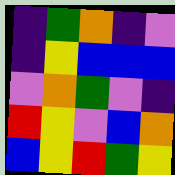[["indigo", "green", "orange", "indigo", "violet"], ["indigo", "yellow", "blue", "blue", "blue"], ["violet", "orange", "green", "violet", "indigo"], ["red", "yellow", "violet", "blue", "orange"], ["blue", "yellow", "red", "green", "yellow"]]